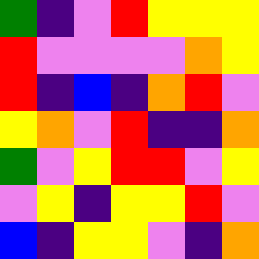[["green", "indigo", "violet", "red", "yellow", "yellow", "yellow"], ["red", "violet", "violet", "violet", "violet", "orange", "yellow"], ["red", "indigo", "blue", "indigo", "orange", "red", "violet"], ["yellow", "orange", "violet", "red", "indigo", "indigo", "orange"], ["green", "violet", "yellow", "red", "red", "violet", "yellow"], ["violet", "yellow", "indigo", "yellow", "yellow", "red", "violet"], ["blue", "indigo", "yellow", "yellow", "violet", "indigo", "orange"]]